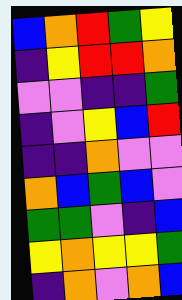[["blue", "orange", "red", "green", "yellow"], ["indigo", "yellow", "red", "red", "orange"], ["violet", "violet", "indigo", "indigo", "green"], ["indigo", "violet", "yellow", "blue", "red"], ["indigo", "indigo", "orange", "violet", "violet"], ["orange", "blue", "green", "blue", "violet"], ["green", "green", "violet", "indigo", "blue"], ["yellow", "orange", "yellow", "yellow", "green"], ["indigo", "orange", "violet", "orange", "blue"]]